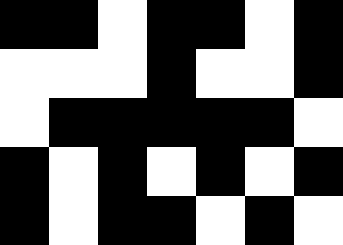[["black", "black", "white", "black", "black", "white", "black"], ["white", "white", "white", "black", "white", "white", "black"], ["white", "black", "black", "black", "black", "black", "white"], ["black", "white", "black", "white", "black", "white", "black"], ["black", "white", "black", "black", "white", "black", "white"]]